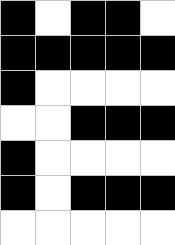[["black", "white", "black", "black", "white"], ["black", "black", "black", "black", "black"], ["black", "white", "white", "white", "white"], ["white", "white", "black", "black", "black"], ["black", "white", "white", "white", "white"], ["black", "white", "black", "black", "black"], ["white", "white", "white", "white", "white"]]